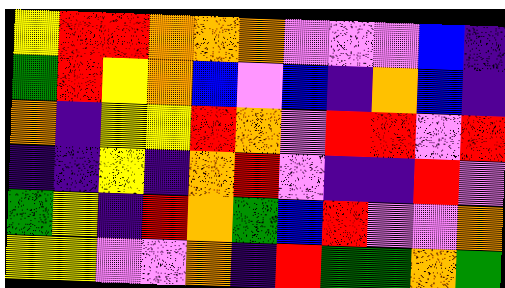[["yellow", "red", "red", "orange", "orange", "orange", "violet", "violet", "violet", "blue", "indigo"], ["green", "red", "yellow", "orange", "blue", "violet", "blue", "indigo", "orange", "blue", "indigo"], ["orange", "indigo", "yellow", "yellow", "red", "orange", "violet", "red", "red", "violet", "red"], ["indigo", "indigo", "yellow", "indigo", "orange", "red", "violet", "indigo", "indigo", "red", "violet"], ["green", "yellow", "indigo", "red", "orange", "green", "blue", "red", "violet", "violet", "orange"], ["yellow", "yellow", "violet", "violet", "orange", "indigo", "red", "green", "green", "orange", "green"]]